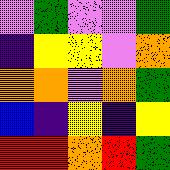[["violet", "green", "violet", "violet", "green"], ["indigo", "yellow", "yellow", "violet", "orange"], ["orange", "orange", "violet", "orange", "green"], ["blue", "indigo", "yellow", "indigo", "yellow"], ["red", "red", "orange", "red", "green"]]